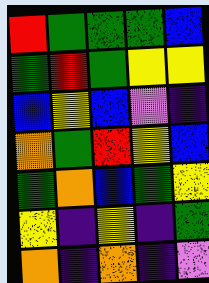[["red", "green", "green", "green", "blue"], ["green", "red", "green", "yellow", "yellow"], ["blue", "yellow", "blue", "violet", "indigo"], ["orange", "green", "red", "yellow", "blue"], ["green", "orange", "blue", "green", "yellow"], ["yellow", "indigo", "yellow", "indigo", "green"], ["orange", "indigo", "orange", "indigo", "violet"]]